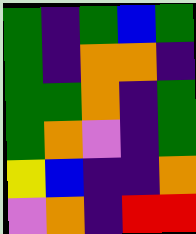[["green", "indigo", "green", "blue", "green"], ["green", "indigo", "orange", "orange", "indigo"], ["green", "green", "orange", "indigo", "green"], ["green", "orange", "violet", "indigo", "green"], ["yellow", "blue", "indigo", "indigo", "orange"], ["violet", "orange", "indigo", "red", "red"]]